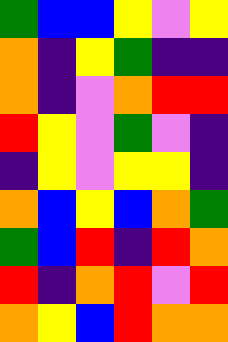[["green", "blue", "blue", "yellow", "violet", "yellow"], ["orange", "indigo", "yellow", "green", "indigo", "indigo"], ["orange", "indigo", "violet", "orange", "red", "red"], ["red", "yellow", "violet", "green", "violet", "indigo"], ["indigo", "yellow", "violet", "yellow", "yellow", "indigo"], ["orange", "blue", "yellow", "blue", "orange", "green"], ["green", "blue", "red", "indigo", "red", "orange"], ["red", "indigo", "orange", "red", "violet", "red"], ["orange", "yellow", "blue", "red", "orange", "orange"]]